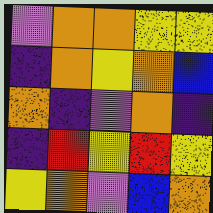[["violet", "orange", "orange", "yellow", "yellow"], ["indigo", "orange", "yellow", "orange", "blue"], ["orange", "indigo", "violet", "orange", "indigo"], ["indigo", "red", "yellow", "red", "yellow"], ["yellow", "orange", "violet", "blue", "orange"]]